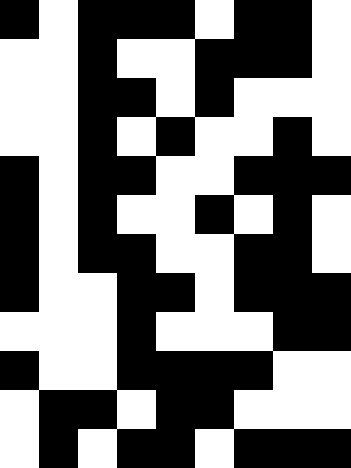[["black", "white", "black", "black", "black", "white", "black", "black", "white"], ["white", "white", "black", "white", "white", "black", "black", "black", "white"], ["white", "white", "black", "black", "white", "black", "white", "white", "white"], ["white", "white", "black", "white", "black", "white", "white", "black", "white"], ["black", "white", "black", "black", "white", "white", "black", "black", "black"], ["black", "white", "black", "white", "white", "black", "white", "black", "white"], ["black", "white", "black", "black", "white", "white", "black", "black", "white"], ["black", "white", "white", "black", "black", "white", "black", "black", "black"], ["white", "white", "white", "black", "white", "white", "white", "black", "black"], ["black", "white", "white", "black", "black", "black", "black", "white", "white"], ["white", "black", "black", "white", "black", "black", "white", "white", "white"], ["white", "black", "white", "black", "black", "white", "black", "black", "black"]]